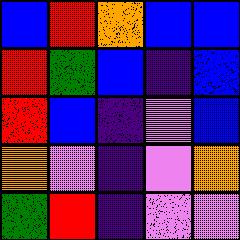[["blue", "red", "orange", "blue", "blue"], ["red", "green", "blue", "indigo", "blue"], ["red", "blue", "indigo", "violet", "blue"], ["orange", "violet", "indigo", "violet", "orange"], ["green", "red", "indigo", "violet", "violet"]]